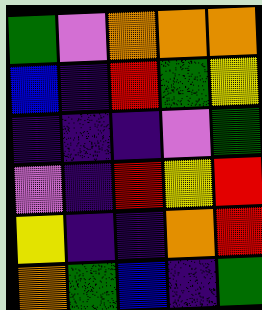[["green", "violet", "orange", "orange", "orange"], ["blue", "indigo", "red", "green", "yellow"], ["indigo", "indigo", "indigo", "violet", "green"], ["violet", "indigo", "red", "yellow", "red"], ["yellow", "indigo", "indigo", "orange", "red"], ["orange", "green", "blue", "indigo", "green"]]